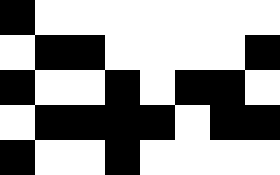[["black", "white", "white", "white", "white", "white", "white", "white"], ["white", "black", "black", "white", "white", "white", "white", "black"], ["black", "white", "white", "black", "white", "black", "black", "white"], ["white", "black", "black", "black", "black", "white", "black", "black"], ["black", "white", "white", "black", "white", "white", "white", "white"]]